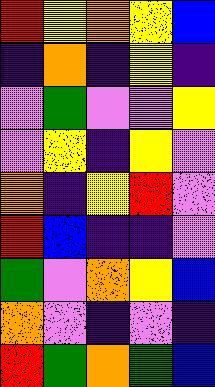[["red", "yellow", "orange", "yellow", "blue"], ["indigo", "orange", "indigo", "yellow", "indigo"], ["violet", "green", "violet", "violet", "yellow"], ["violet", "yellow", "indigo", "yellow", "violet"], ["orange", "indigo", "yellow", "red", "violet"], ["red", "blue", "indigo", "indigo", "violet"], ["green", "violet", "orange", "yellow", "blue"], ["orange", "violet", "indigo", "violet", "indigo"], ["red", "green", "orange", "green", "blue"]]